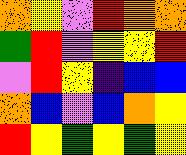[["orange", "yellow", "violet", "red", "orange", "orange"], ["green", "red", "violet", "yellow", "yellow", "red"], ["violet", "red", "yellow", "indigo", "blue", "blue"], ["orange", "blue", "violet", "blue", "orange", "yellow"], ["red", "yellow", "green", "yellow", "green", "yellow"]]